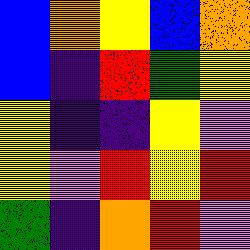[["blue", "orange", "yellow", "blue", "orange"], ["blue", "indigo", "red", "green", "yellow"], ["yellow", "indigo", "indigo", "yellow", "violet"], ["yellow", "violet", "red", "yellow", "red"], ["green", "indigo", "orange", "red", "violet"]]